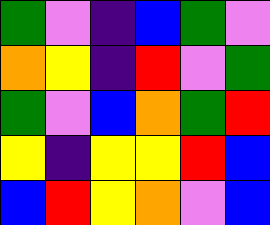[["green", "violet", "indigo", "blue", "green", "violet"], ["orange", "yellow", "indigo", "red", "violet", "green"], ["green", "violet", "blue", "orange", "green", "red"], ["yellow", "indigo", "yellow", "yellow", "red", "blue"], ["blue", "red", "yellow", "orange", "violet", "blue"]]